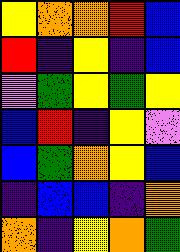[["yellow", "orange", "orange", "red", "blue"], ["red", "indigo", "yellow", "indigo", "blue"], ["violet", "green", "yellow", "green", "yellow"], ["blue", "red", "indigo", "yellow", "violet"], ["blue", "green", "orange", "yellow", "blue"], ["indigo", "blue", "blue", "indigo", "orange"], ["orange", "indigo", "yellow", "orange", "green"]]